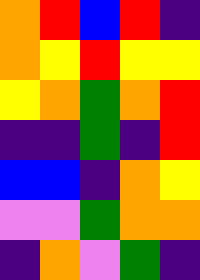[["orange", "red", "blue", "red", "indigo"], ["orange", "yellow", "red", "yellow", "yellow"], ["yellow", "orange", "green", "orange", "red"], ["indigo", "indigo", "green", "indigo", "red"], ["blue", "blue", "indigo", "orange", "yellow"], ["violet", "violet", "green", "orange", "orange"], ["indigo", "orange", "violet", "green", "indigo"]]